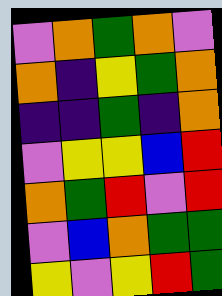[["violet", "orange", "green", "orange", "violet"], ["orange", "indigo", "yellow", "green", "orange"], ["indigo", "indigo", "green", "indigo", "orange"], ["violet", "yellow", "yellow", "blue", "red"], ["orange", "green", "red", "violet", "red"], ["violet", "blue", "orange", "green", "green"], ["yellow", "violet", "yellow", "red", "green"]]